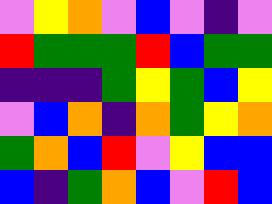[["violet", "yellow", "orange", "violet", "blue", "violet", "indigo", "violet"], ["red", "green", "green", "green", "red", "blue", "green", "green"], ["indigo", "indigo", "indigo", "green", "yellow", "green", "blue", "yellow"], ["violet", "blue", "orange", "indigo", "orange", "green", "yellow", "orange"], ["green", "orange", "blue", "red", "violet", "yellow", "blue", "blue"], ["blue", "indigo", "green", "orange", "blue", "violet", "red", "blue"]]